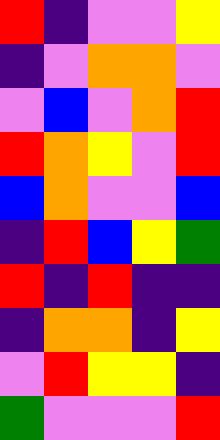[["red", "indigo", "violet", "violet", "yellow"], ["indigo", "violet", "orange", "orange", "violet"], ["violet", "blue", "violet", "orange", "red"], ["red", "orange", "yellow", "violet", "red"], ["blue", "orange", "violet", "violet", "blue"], ["indigo", "red", "blue", "yellow", "green"], ["red", "indigo", "red", "indigo", "indigo"], ["indigo", "orange", "orange", "indigo", "yellow"], ["violet", "red", "yellow", "yellow", "indigo"], ["green", "violet", "violet", "violet", "red"]]